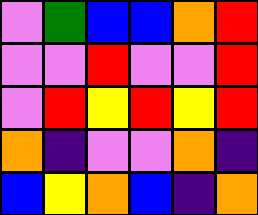[["violet", "green", "blue", "blue", "orange", "red"], ["violet", "violet", "red", "violet", "violet", "red"], ["violet", "red", "yellow", "red", "yellow", "red"], ["orange", "indigo", "violet", "violet", "orange", "indigo"], ["blue", "yellow", "orange", "blue", "indigo", "orange"]]